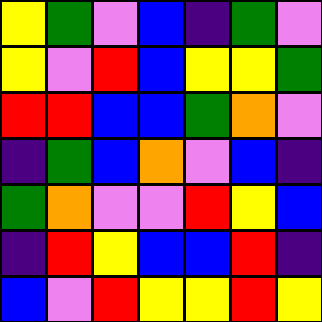[["yellow", "green", "violet", "blue", "indigo", "green", "violet"], ["yellow", "violet", "red", "blue", "yellow", "yellow", "green"], ["red", "red", "blue", "blue", "green", "orange", "violet"], ["indigo", "green", "blue", "orange", "violet", "blue", "indigo"], ["green", "orange", "violet", "violet", "red", "yellow", "blue"], ["indigo", "red", "yellow", "blue", "blue", "red", "indigo"], ["blue", "violet", "red", "yellow", "yellow", "red", "yellow"]]